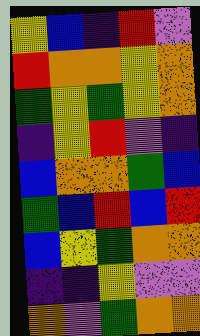[["yellow", "blue", "indigo", "red", "violet"], ["red", "orange", "orange", "yellow", "orange"], ["green", "yellow", "green", "yellow", "orange"], ["indigo", "yellow", "red", "violet", "indigo"], ["blue", "orange", "orange", "green", "blue"], ["green", "blue", "red", "blue", "red"], ["blue", "yellow", "green", "orange", "orange"], ["indigo", "indigo", "yellow", "violet", "violet"], ["orange", "violet", "green", "orange", "orange"]]